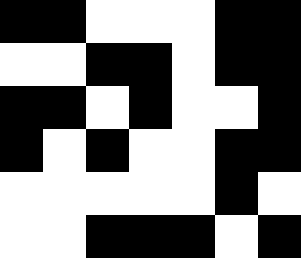[["black", "black", "white", "white", "white", "black", "black"], ["white", "white", "black", "black", "white", "black", "black"], ["black", "black", "white", "black", "white", "white", "black"], ["black", "white", "black", "white", "white", "black", "black"], ["white", "white", "white", "white", "white", "black", "white"], ["white", "white", "black", "black", "black", "white", "black"]]